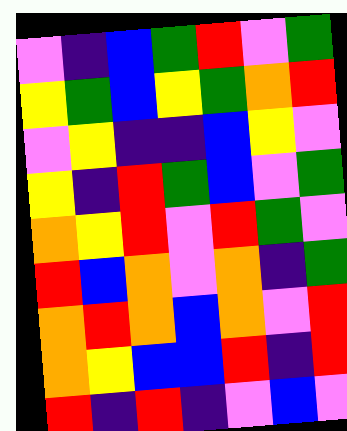[["violet", "indigo", "blue", "green", "red", "violet", "green"], ["yellow", "green", "blue", "yellow", "green", "orange", "red"], ["violet", "yellow", "indigo", "indigo", "blue", "yellow", "violet"], ["yellow", "indigo", "red", "green", "blue", "violet", "green"], ["orange", "yellow", "red", "violet", "red", "green", "violet"], ["red", "blue", "orange", "violet", "orange", "indigo", "green"], ["orange", "red", "orange", "blue", "orange", "violet", "red"], ["orange", "yellow", "blue", "blue", "red", "indigo", "red"], ["red", "indigo", "red", "indigo", "violet", "blue", "violet"]]